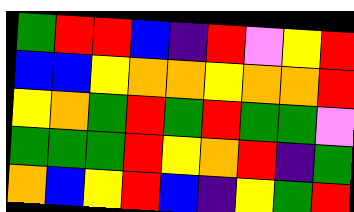[["green", "red", "red", "blue", "indigo", "red", "violet", "yellow", "red"], ["blue", "blue", "yellow", "orange", "orange", "yellow", "orange", "orange", "red"], ["yellow", "orange", "green", "red", "green", "red", "green", "green", "violet"], ["green", "green", "green", "red", "yellow", "orange", "red", "indigo", "green"], ["orange", "blue", "yellow", "red", "blue", "indigo", "yellow", "green", "red"]]